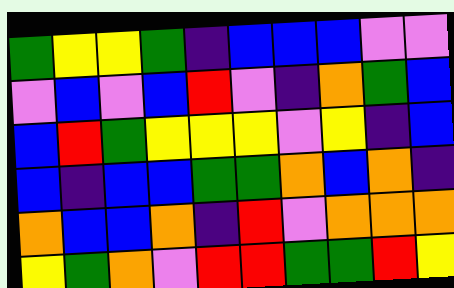[["green", "yellow", "yellow", "green", "indigo", "blue", "blue", "blue", "violet", "violet"], ["violet", "blue", "violet", "blue", "red", "violet", "indigo", "orange", "green", "blue"], ["blue", "red", "green", "yellow", "yellow", "yellow", "violet", "yellow", "indigo", "blue"], ["blue", "indigo", "blue", "blue", "green", "green", "orange", "blue", "orange", "indigo"], ["orange", "blue", "blue", "orange", "indigo", "red", "violet", "orange", "orange", "orange"], ["yellow", "green", "orange", "violet", "red", "red", "green", "green", "red", "yellow"]]